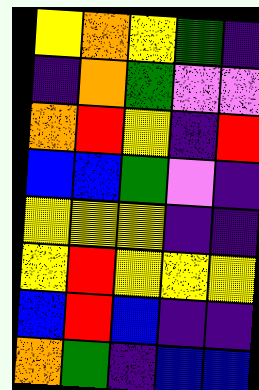[["yellow", "orange", "yellow", "green", "indigo"], ["indigo", "orange", "green", "violet", "violet"], ["orange", "red", "yellow", "indigo", "red"], ["blue", "blue", "green", "violet", "indigo"], ["yellow", "yellow", "yellow", "indigo", "indigo"], ["yellow", "red", "yellow", "yellow", "yellow"], ["blue", "red", "blue", "indigo", "indigo"], ["orange", "green", "indigo", "blue", "blue"]]